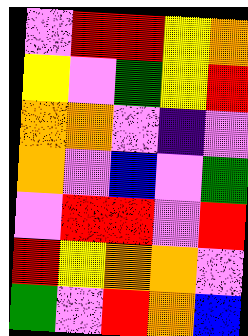[["violet", "red", "red", "yellow", "orange"], ["yellow", "violet", "green", "yellow", "red"], ["orange", "orange", "violet", "indigo", "violet"], ["orange", "violet", "blue", "violet", "green"], ["violet", "red", "red", "violet", "red"], ["red", "yellow", "orange", "orange", "violet"], ["green", "violet", "red", "orange", "blue"]]